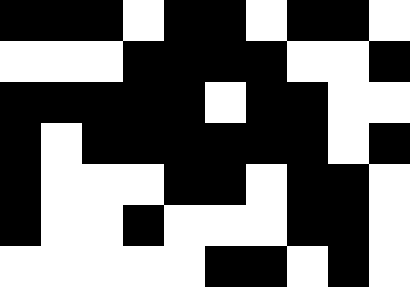[["black", "black", "black", "white", "black", "black", "white", "black", "black", "white"], ["white", "white", "white", "black", "black", "black", "black", "white", "white", "black"], ["black", "black", "black", "black", "black", "white", "black", "black", "white", "white"], ["black", "white", "black", "black", "black", "black", "black", "black", "white", "black"], ["black", "white", "white", "white", "black", "black", "white", "black", "black", "white"], ["black", "white", "white", "black", "white", "white", "white", "black", "black", "white"], ["white", "white", "white", "white", "white", "black", "black", "white", "black", "white"]]